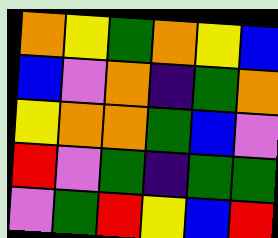[["orange", "yellow", "green", "orange", "yellow", "blue"], ["blue", "violet", "orange", "indigo", "green", "orange"], ["yellow", "orange", "orange", "green", "blue", "violet"], ["red", "violet", "green", "indigo", "green", "green"], ["violet", "green", "red", "yellow", "blue", "red"]]